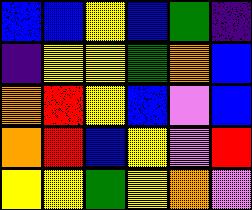[["blue", "blue", "yellow", "blue", "green", "indigo"], ["indigo", "yellow", "yellow", "green", "orange", "blue"], ["orange", "red", "yellow", "blue", "violet", "blue"], ["orange", "red", "blue", "yellow", "violet", "red"], ["yellow", "yellow", "green", "yellow", "orange", "violet"]]